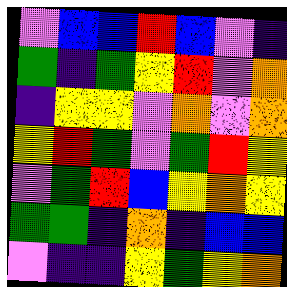[["violet", "blue", "blue", "red", "blue", "violet", "indigo"], ["green", "indigo", "green", "yellow", "red", "violet", "orange"], ["indigo", "yellow", "yellow", "violet", "orange", "violet", "orange"], ["yellow", "red", "green", "violet", "green", "red", "yellow"], ["violet", "green", "red", "blue", "yellow", "orange", "yellow"], ["green", "green", "indigo", "orange", "indigo", "blue", "blue"], ["violet", "indigo", "indigo", "yellow", "green", "yellow", "orange"]]